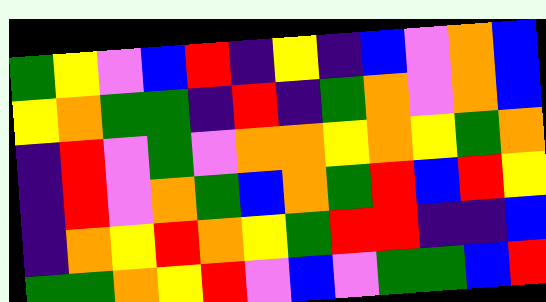[["green", "yellow", "violet", "blue", "red", "indigo", "yellow", "indigo", "blue", "violet", "orange", "blue"], ["yellow", "orange", "green", "green", "indigo", "red", "indigo", "green", "orange", "violet", "orange", "blue"], ["indigo", "red", "violet", "green", "violet", "orange", "orange", "yellow", "orange", "yellow", "green", "orange"], ["indigo", "red", "violet", "orange", "green", "blue", "orange", "green", "red", "blue", "red", "yellow"], ["indigo", "orange", "yellow", "red", "orange", "yellow", "green", "red", "red", "indigo", "indigo", "blue"], ["green", "green", "orange", "yellow", "red", "violet", "blue", "violet", "green", "green", "blue", "red"]]